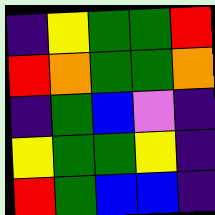[["indigo", "yellow", "green", "green", "red"], ["red", "orange", "green", "green", "orange"], ["indigo", "green", "blue", "violet", "indigo"], ["yellow", "green", "green", "yellow", "indigo"], ["red", "green", "blue", "blue", "indigo"]]